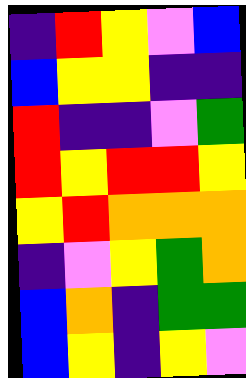[["indigo", "red", "yellow", "violet", "blue"], ["blue", "yellow", "yellow", "indigo", "indigo"], ["red", "indigo", "indigo", "violet", "green"], ["red", "yellow", "red", "red", "yellow"], ["yellow", "red", "orange", "orange", "orange"], ["indigo", "violet", "yellow", "green", "orange"], ["blue", "orange", "indigo", "green", "green"], ["blue", "yellow", "indigo", "yellow", "violet"]]